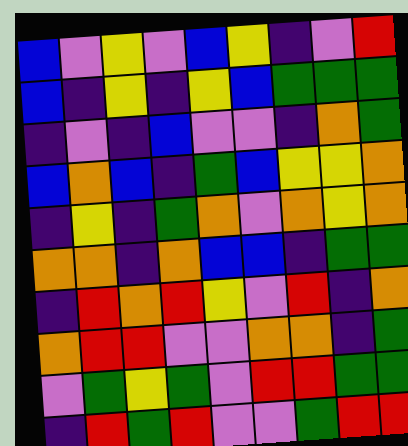[["blue", "violet", "yellow", "violet", "blue", "yellow", "indigo", "violet", "red"], ["blue", "indigo", "yellow", "indigo", "yellow", "blue", "green", "green", "green"], ["indigo", "violet", "indigo", "blue", "violet", "violet", "indigo", "orange", "green"], ["blue", "orange", "blue", "indigo", "green", "blue", "yellow", "yellow", "orange"], ["indigo", "yellow", "indigo", "green", "orange", "violet", "orange", "yellow", "orange"], ["orange", "orange", "indigo", "orange", "blue", "blue", "indigo", "green", "green"], ["indigo", "red", "orange", "red", "yellow", "violet", "red", "indigo", "orange"], ["orange", "red", "red", "violet", "violet", "orange", "orange", "indigo", "green"], ["violet", "green", "yellow", "green", "violet", "red", "red", "green", "green"], ["indigo", "red", "green", "red", "violet", "violet", "green", "red", "red"]]